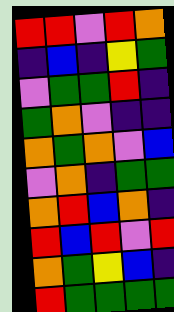[["red", "red", "violet", "red", "orange"], ["indigo", "blue", "indigo", "yellow", "green"], ["violet", "green", "green", "red", "indigo"], ["green", "orange", "violet", "indigo", "indigo"], ["orange", "green", "orange", "violet", "blue"], ["violet", "orange", "indigo", "green", "green"], ["orange", "red", "blue", "orange", "indigo"], ["red", "blue", "red", "violet", "red"], ["orange", "green", "yellow", "blue", "indigo"], ["red", "green", "green", "green", "green"]]